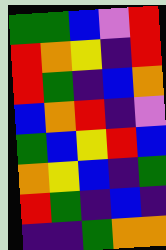[["green", "green", "blue", "violet", "red"], ["red", "orange", "yellow", "indigo", "red"], ["red", "green", "indigo", "blue", "orange"], ["blue", "orange", "red", "indigo", "violet"], ["green", "blue", "yellow", "red", "blue"], ["orange", "yellow", "blue", "indigo", "green"], ["red", "green", "indigo", "blue", "indigo"], ["indigo", "indigo", "green", "orange", "orange"]]